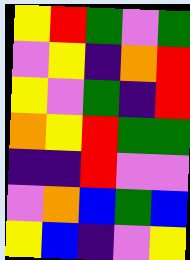[["yellow", "red", "green", "violet", "green"], ["violet", "yellow", "indigo", "orange", "red"], ["yellow", "violet", "green", "indigo", "red"], ["orange", "yellow", "red", "green", "green"], ["indigo", "indigo", "red", "violet", "violet"], ["violet", "orange", "blue", "green", "blue"], ["yellow", "blue", "indigo", "violet", "yellow"]]